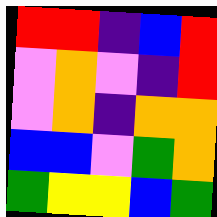[["red", "red", "indigo", "blue", "red"], ["violet", "orange", "violet", "indigo", "red"], ["violet", "orange", "indigo", "orange", "orange"], ["blue", "blue", "violet", "green", "orange"], ["green", "yellow", "yellow", "blue", "green"]]